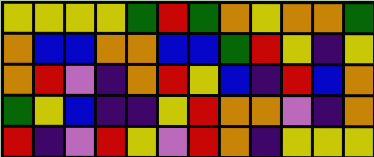[["yellow", "yellow", "yellow", "yellow", "green", "red", "green", "orange", "yellow", "orange", "orange", "green"], ["orange", "blue", "blue", "orange", "orange", "blue", "blue", "green", "red", "yellow", "indigo", "yellow"], ["orange", "red", "violet", "indigo", "orange", "red", "yellow", "blue", "indigo", "red", "blue", "orange"], ["green", "yellow", "blue", "indigo", "indigo", "yellow", "red", "orange", "orange", "violet", "indigo", "orange"], ["red", "indigo", "violet", "red", "yellow", "violet", "red", "orange", "indigo", "yellow", "yellow", "yellow"]]